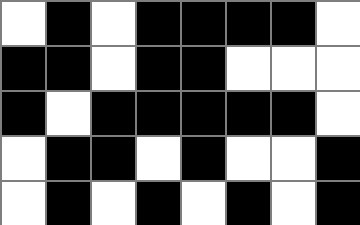[["white", "black", "white", "black", "black", "black", "black", "white"], ["black", "black", "white", "black", "black", "white", "white", "white"], ["black", "white", "black", "black", "black", "black", "black", "white"], ["white", "black", "black", "white", "black", "white", "white", "black"], ["white", "black", "white", "black", "white", "black", "white", "black"]]